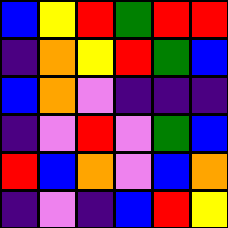[["blue", "yellow", "red", "green", "red", "red"], ["indigo", "orange", "yellow", "red", "green", "blue"], ["blue", "orange", "violet", "indigo", "indigo", "indigo"], ["indigo", "violet", "red", "violet", "green", "blue"], ["red", "blue", "orange", "violet", "blue", "orange"], ["indigo", "violet", "indigo", "blue", "red", "yellow"]]